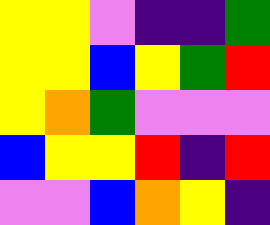[["yellow", "yellow", "violet", "indigo", "indigo", "green"], ["yellow", "yellow", "blue", "yellow", "green", "red"], ["yellow", "orange", "green", "violet", "violet", "violet"], ["blue", "yellow", "yellow", "red", "indigo", "red"], ["violet", "violet", "blue", "orange", "yellow", "indigo"]]